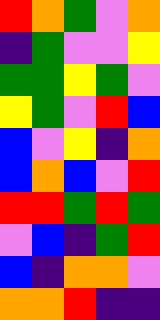[["red", "orange", "green", "violet", "orange"], ["indigo", "green", "violet", "violet", "yellow"], ["green", "green", "yellow", "green", "violet"], ["yellow", "green", "violet", "red", "blue"], ["blue", "violet", "yellow", "indigo", "orange"], ["blue", "orange", "blue", "violet", "red"], ["red", "red", "green", "red", "green"], ["violet", "blue", "indigo", "green", "red"], ["blue", "indigo", "orange", "orange", "violet"], ["orange", "orange", "red", "indigo", "indigo"]]